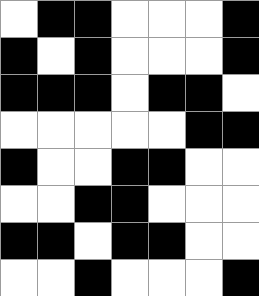[["white", "black", "black", "white", "white", "white", "black"], ["black", "white", "black", "white", "white", "white", "black"], ["black", "black", "black", "white", "black", "black", "white"], ["white", "white", "white", "white", "white", "black", "black"], ["black", "white", "white", "black", "black", "white", "white"], ["white", "white", "black", "black", "white", "white", "white"], ["black", "black", "white", "black", "black", "white", "white"], ["white", "white", "black", "white", "white", "white", "black"]]